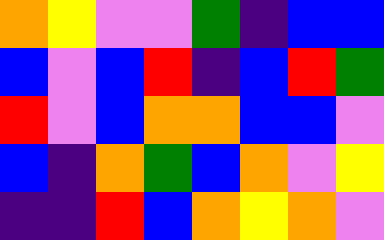[["orange", "yellow", "violet", "violet", "green", "indigo", "blue", "blue"], ["blue", "violet", "blue", "red", "indigo", "blue", "red", "green"], ["red", "violet", "blue", "orange", "orange", "blue", "blue", "violet"], ["blue", "indigo", "orange", "green", "blue", "orange", "violet", "yellow"], ["indigo", "indigo", "red", "blue", "orange", "yellow", "orange", "violet"]]